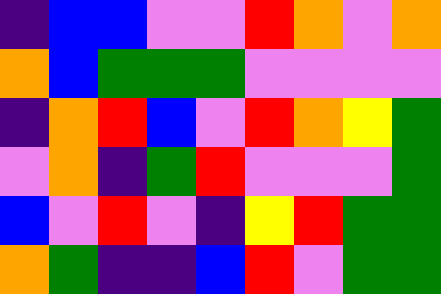[["indigo", "blue", "blue", "violet", "violet", "red", "orange", "violet", "orange"], ["orange", "blue", "green", "green", "green", "violet", "violet", "violet", "violet"], ["indigo", "orange", "red", "blue", "violet", "red", "orange", "yellow", "green"], ["violet", "orange", "indigo", "green", "red", "violet", "violet", "violet", "green"], ["blue", "violet", "red", "violet", "indigo", "yellow", "red", "green", "green"], ["orange", "green", "indigo", "indigo", "blue", "red", "violet", "green", "green"]]